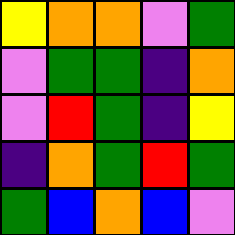[["yellow", "orange", "orange", "violet", "green"], ["violet", "green", "green", "indigo", "orange"], ["violet", "red", "green", "indigo", "yellow"], ["indigo", "orange", "green", "red", "green"], ["green", "blue", "orange", "blue", "violet"]]